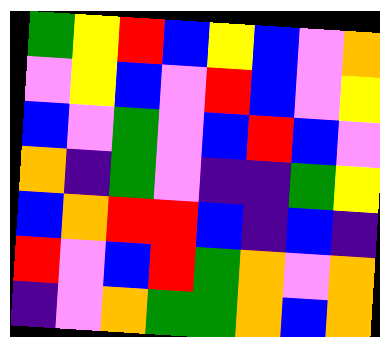[["green", "yellow", "red", "blue", "yellow", "blue", "violet", "orange"], ["violet", "yellow", "blue", "violet", "red", "blue", "violet", "yellow"], ["blue", "violet", "green", "violet", "blue", "red", "blue", "violet"], ["orange", "indigo", "green", "violet", "indigo", "indigo", "green", "yellow"], ["blue", "orange", "red", "red", "blue", "indigo", "blue", "indigo"], ["red", "violet", "blue", "red", "green", "orange", "violet", "orange"], ["indigo", "violet", "orange", "green", "green", "orange", "blue", "orange"]]